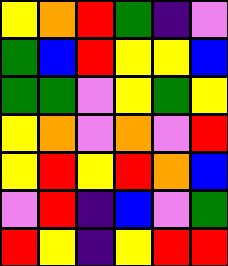[["yellow", "orange", "red", "green", "indigo", "violet"], ["green", "blue", "red", "yellow", "yellow", "blue"], ["green", "green", "violet", "yellow", "green", "yellow"], ["yellow", "orange", "violet", "orange", "violet", "red"], ["yellow", "red", "yellow", "red", "orange", "blue"], ["violet", "red", "indigo", "blue", "violet", "green"], ["red", "yellow", "indigo", "yellow", "red", "red"]]